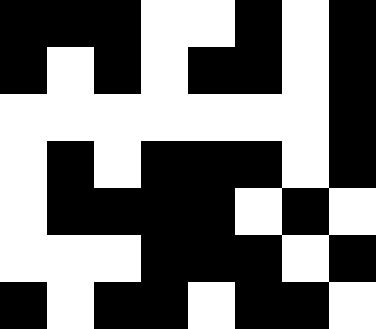[["black", "black", "black", "white", "white", "black", "white", "black"], ["black", "white", "black", "white", "black", "black", "white", "black"], ["white", "white", "white", "white", "white", "white", "white", "black"], ["white", "black", "white", "black", "black", "black", "white", "black"], ["white", "black", "black", "black", "black", "white", "black", "white"], ["white", "white", "white", "black", "black", "black", "white", "black"], ["black", "white", "black", "black", "white", "black", "black", "white"]]